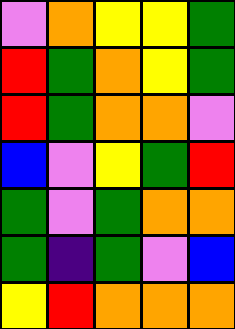[["violet", "orange", "yellow", "yellow", "green"], ["red", "green", "orange", "yellow", "green"], ["red", "green", "orange", "orange", "violet"], ["blue", "violet", "yellow", "green", "red"], ["green", "violet", "green", "orange", "orange"], ["green", "indigo", "green", "violet", "blue"], ["yellow", "red", "orange", "orange", "orange"]]